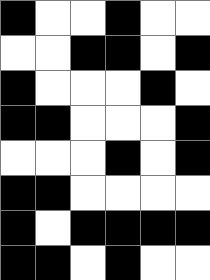[["black", "white", "white", "black", "white", "white"], ["white", "white", "black", "black", "white", "black"], ["black", "white", "white", "white", "black", "white"], ["black", "black", "white", "white", "white", "black"], ["white", "white", "white", "black", "white", "black"], ["black", "black", "white", "white", "white", "white"], ["black", "white", "black", "black", "black", "black"], ["black", "black", "white", "black", "white", "white"]]